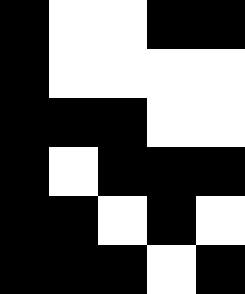[["black", "white", "white", "black", "black"], ["black", "white", "white", "white", "white"], ["black", "black", "black", "white", "white"], ["black", "white", "black", "black", "black"], ["black", "black", "white", "black", "white"], ["black", "black", "black", "white", "black"]]